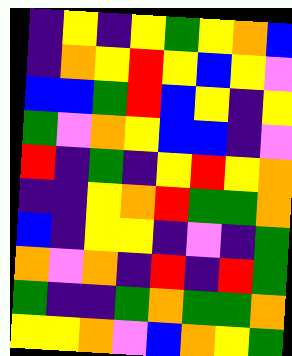[["indigo", "yellow", "indigo", "yellow", "green", "yellow", "orange", "blue"], ["indigo", "orange", "yellow", "red", "yellow", "blue", "yellow", "violet"], ["blue", "blue", "green", "red", "blue", "yellow", "indigo", "yellow"], ["green", "violet", "orange", "yellow", "blue", "blue", "indigo", "violet"], ["red", "indigo", "green", "indigo", "yellow", "red", "yellow", "orange"], ["indigo", "indigo", "yellow", "orange", "red", "green", "green", "orange"], ["blue", "indigo", "yellow", "yellow", "indigo", "violet", "indigo", "green"], ["orange", "violet", "orange", "indigo", "red", "indigo", "red", "green"], ["green", "indigo", "indigo", "green", "orange", "green", "green", "orange"], ["yellow", "yellow", "orange", "violet", "blue", "orange", "yellow", "green"]]